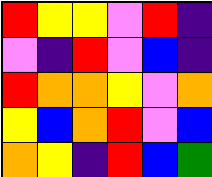[["red", "yellow", "yellow", "violet", "red", "indigo"], ["violet", "indigo", "red", "violet", "blue", "indigo"], ["red", "orange", "orange", "yellow", "violet", "orange"], ["yellow", "blue", "orange", "red", "violet", "blue"], ["orange", "yellow", "indigo", "red", "blue", "green"]]